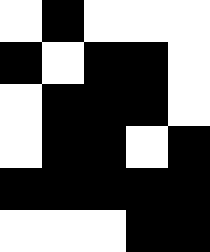[["white", "black", "white", "white", "white"], ["black", "white", "black", "black", "white"], ["white", "black", "black", "black", "white"], ["white", "black", "black", "white", "black"], ["black", "black", "black", "black", "black"], ["white", "white", "white", "black", "black"]]